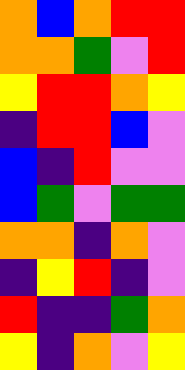[["orange", "blue", "orange", "red", "red"], ["orange", "orange", "green", "violet", "red"], ["yellow", "red", "red", "orange", "yellow"], ["indigo", "red", "red", "blue", "violet"], ["blue", "indigo", "red", "violet", "violet"], ["blue", "green", "violet", "green", "green"], ["orange", "orange", "indigo", "orange", "violet"], ["indigo", "yellow", "red", "indigo", "violet"], ["red", "indigo", "indigo", "green", "orange"], ["yellow", "indigo", "orange", "violet", "yellow"]]